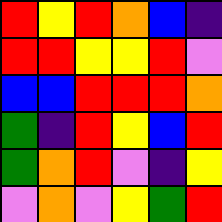[["red", "yellow", "red", "orange", "blue", "indigo"], ["red", "red", "yellow", "yellow", "red", "violet"], ["blue", "blue", "red", "red", "red", "orange"], ["green", "indigo", "red", "yellow", "blue", "red"], ["green", "orange", "red", "violet", "indigo", "yellow"], ["violet", "orange", "violet", "yellow", "green", "red"]]